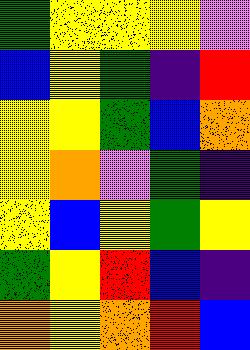[["green", "yellow", "yellow", "yellow", "violet"], ["blue", "yellow", "green", "indigo", "red"], ["yellow", "yellow", "green", "blue", "orange"], ["yellow", "orange", "violet", "green", "indigo"], ["yellow", "blue", "yellow", "green", "yellow"], ["green", "yellow", "red", "blue", "indigo"], ["orange", "yellow", "orange", "red", "blue"]]